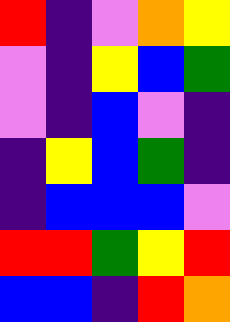[["red", "indigo", "violet", "orange", "yellow"], ["violet", "indigo", "yellow", "blue", "green"], ["violet", "indigo", "blue", "violet", "indigo"], ["indigo", "yellow", "blue", "green", "indigo"], ["indigo", "blue", "blue", "blue", "violet"], ["red", "red", "green", "yellow", "red"], ["blue", "blue", "indigo", "red", "orange"]]